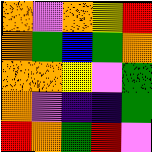[["orange", "violet", "orange", "yellow", "red"], ["orange", "green", "blue", "green", "orange"], ["orange", "orange", "yellow", "violet", "green"], ["orange", "violet", "indigo", "indigo", "green"], ["red", "orange", "green", "red", "violet"]]